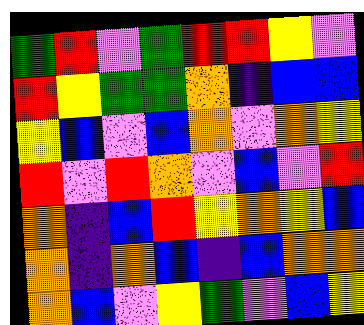[["green", "red", "violet", "green", "red", "red", "yellow", "violet"], ["red", "yellow", "green", "green", "orange", "indigo", "blue", "blue"], ["yellow", "blue", "violet", "blue", "orange", "violet", "orange", "yellow"], ["red", "violet", "red", "orange", "violet", "blue", "violet", "red"], ["orange", "indigo", "blue", "red", "yellow", "orange", "yellow", "blue"], ["orange", "indigo", "orange", "blue", "indigo", "blue", "orange", "orange"], ["orange", "blue", "violet", "yellow", "green", "violet", "blue", "yellow"]]